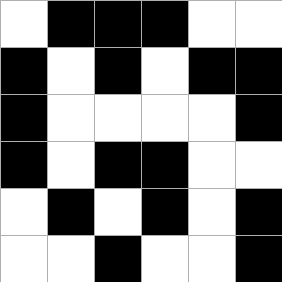[["white", "black", "black", "black", "white", "white"], ["black", "white", "black", "white", "black", "black"], ["black", "white", "white", "white", "white", "black"], ["black", "white", "black", "black", "white", "white"], ["white", "black", "white", "black", "white", "black"], ["white", "white", "black", "white", "white", "black"]]